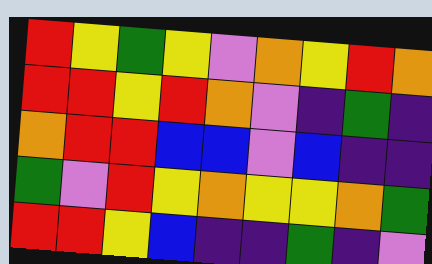[["red", "yellow", "green", "yellow", "violet", "orange", "yellow", "red", "orange"], ["red", "red", "yellow", "red", "orange", "violet", "indigo", "green", "indigo"], ["orange", "red", "red", "blue", "blue", "violet", "blue", "indigo", "indigo"], ["green", "violet", "red", "yellow", "orange", "yellow", "yellow", "orange", "green"], ["red", "red", "yellow", "blue", "indigo", "indigo", "green", "indigo", "violet"]]